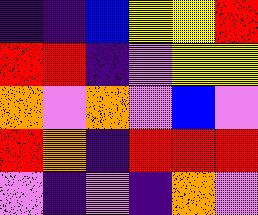[["indigo", "indigo", "blue", "yellow", "yellow", "red"], ["red", "red", "indigo", "violet", "yellow", "yellow"], ["orange", "violet", "orange", "violet", "blue", "violet"], ["red", "orange", "indigo", "red", "red", "red"], ["violet", "indigo", "violet", "indigo", "orange", "violet"]]